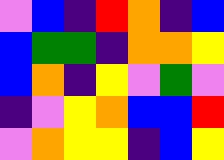[["violet", "blue", "indigo", "red", "orange", "indigo", "blue"], ["blue", "green", "green", "indigo", "orange", "orange", "yellow"], ["blue", "orange", "indigo", "yellow", "violet", "green", "violet"], ["indigo", "violet", "yellow", "orange", "blue", "blue", "red"], ["violet", "orange", "yellow", "yellow", "indigo", "blue", "yellow"]]